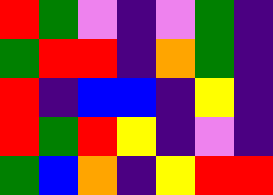[["red", "green", "violet", "indigo", "violet", "green", "indigo"], ["green", "red", "red", "indigo", "orange", "green", "indigo"], ["red", "indigo", "blue", "blue", "indigo", "yellow", "indigo"], ["red", "green", "red", "yellow", "indigo", "violet", "indigo"], ["green", "blue", "orange", "indigo", "yellow", "red", "red"]]